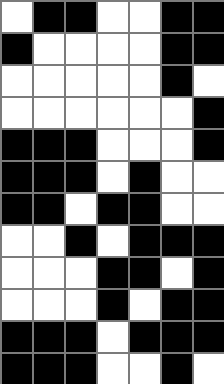[["white", "black", "black", "white", "white", "black", "black"], ["black", "white", "white", "white", "white", "black", "black"], ["white", "white", "white", "white", "white", "black", "white"], ["white", "white", "white", "white", "white", "white", "black"], ["black", "black", "black", "white", "white", "white", "black"], ["black", "black", "black", "white", "black", "white", "white"], ["black", "black", "white", "black", "black", "white", "white"], ["white", "white", "black", "white", "black", "black", "black"], ["white", "white", "white", "black", "black", "white", "black"], ["white", "white", "white", "black", "white", "black", "black"], ["black", "black", "black", "white", "black", "black", "black"], ["black", "black", "black", "white", "white", "black", "white"]]